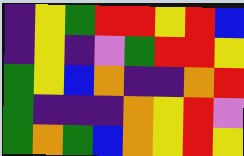[["indigo", "yellow", "green", "red", "red", "yellow", "red", "blue"], ["indigo", "yellow", "indigo", "violet", "green", "red", "red", "yellow"], ["green", "yellow", "blue", "orange", "indigo", "indigo", "orange", "red"], ["green", "indigo", "indigo", "indigo", "orange", "yellow", "red", "violet"], ["green", "orange", "green", "blue", "orange", "yellow", "red", "yellow"]]